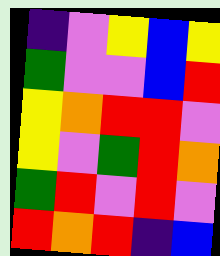[["indigo", "violet", "yellow", "blue", "yellow"], ["green", "violet", "violet", "blue", "red"], ["yellow", "orange", "red", "red", "violet"], ["yellow", "violet", "green", "red", "orange"], ["green", "red", "violet", "red", "violet"], ["red", "orange", "red", "indigo", "blue"]]